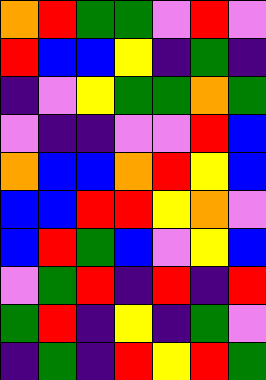[["orange", "red", "green", "green", "violet", "red", "violet"], ["red", "blue", "blue", "yellow", "indigo", "green", "indigo"], ["indigo", "violet", "yellow", "green", "green", "orange", "green"], ["violet", "indigo", "indigo", "violet", "violet", "red", "blue"], ["orange", "blue", "blue", "orange", "red", "yellow", "blue"], ["blue", "blue", "red", "red", "yellow", "orange", "violet"], ["blue", "red", "green", "blue", "violet", "yellow", "blue"], ["violet", "green", "red", "indigo", "red", "indigo", "red"], ["green", "red", "indigo", "yellow", "indigo", "green", "violet"], ["indigo", "green", "indigo", "red", "yellow", "red", "green"]]